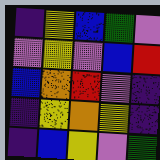[["indigo", "yellow", "blue", "green", "violet"], ["violet", "yellow", "violet", "blue", "red"], ["blue", "orange", "red", "violet", "indigo"], ["indigo", "yellow", "orange", "yellow", "indigo"], ["indigo", "blue", "yellow", "violet", "green"]]